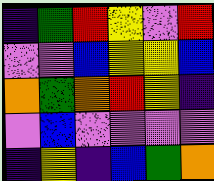[["indigo", "green", "red", "yellow", "violet", "red"], ["violet", "violet", "blue", "yellow", "yellow", "blue"], ["orange", "green", "orange", "red", "yellow", "indigo"], ["violet", "blue", "violet", "violet", "violet", "violet"], ["indigo", "yellow", "indigo", "blue", "green", "orange"]]